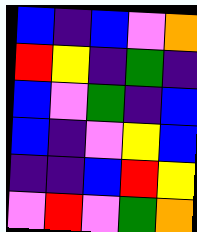[["blue", "indigo", "blue", "violet", "orange"], ["red", "yellow", "indigo", "green", "indigo"], ["blue", "violet", "green", "indigo", "blue"], ["blue", "indigo", "violet", "yellow", "blue"], ["indigo", "indigo", "blue", "red", "yellow"], ["violet", "red", "violet", "green", "orange"]]